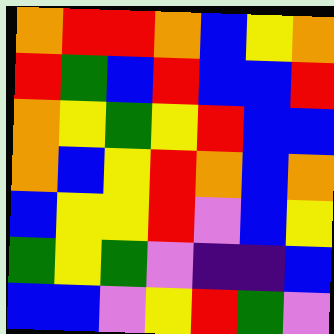[["orange", "red", "red", "orange", "blue", "yellow", "orange"], ["red", "green", "blue", "red", "blue", "blue", "red"], ["orange", "yellow", "green", "yellow", "red", "blue", "blue"], ["orange", "blue", "yellow", "red", "orange", "blue", "orange"], ["blue", "yellow", "yellow", "red", "violet", "blue", "yellow"], ["green", "yellow", "green", "violet", "indigo", "indigo", "blue"], ["blue", "blue", "violet", "yellow", "red", "green", "violet"]]